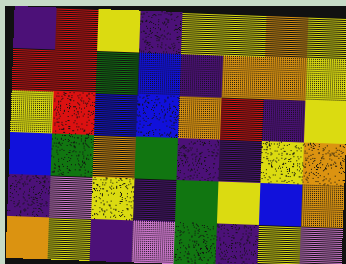[["indigo", "red", "yellow", "indigo", "yellow", "yellow", "orange", "yellow"], ["red", "red", "green", "blue", "indigo", "orange", "orange", "yellow"], ["yellow", "red", "blue", "blue", "orange", "red", "indigo", "yellow"], ["blue", "green", "orange", "green", "indigo", "indigo", "yellow", "orange"], ["indigo", "violet", "yellow", "indigo", "green", "yellow", "blue", "orange"], ["orange", "yellow", "indigo", "violet", "green", "indigo", "yellow", "violet"]]